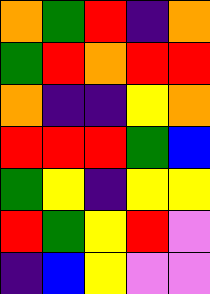[["orange", "green", "red", "indigo", "orange"], ["green", "red", "orange", "red", "red"], ["orange", "indigo", "indigo", "yellow", "orange"], ["red", "red", "red", "green", "blue"], ["green", "yellow", "indigo", "yellow", "yellow"], ["red", "green", "yellow", "red", "violet"], ["indigo", "blue", "yellow", "violet", "violet"]]